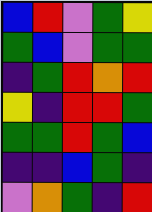[["blue", "red", "violet", "green", "yellow"], ["green", "blue", "violet", "green", "green"], ["indigo", "green", "red", "orange", "red"], ["yellow", "indigo", "red", "red", "green"], ["green", "green", "red", "green", "blue"], ["indigo", "indigo", "blue", "green", "indigo"], ["violet", "orange", "green", "indigo", "red"]]